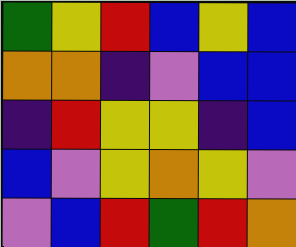[["green", "yellow", "red", "blue", "yellow", "blue"], ["orange", "orange", "indigo", "violet", "blue", "blue"], ["indigo", "red", "yellow", "yellow", "indigo", "blue"], ["blue", "violet", "yellow", "orange", "yellow", "violet"], ["violet", "blue", "red", "green", "red", "orange"]]